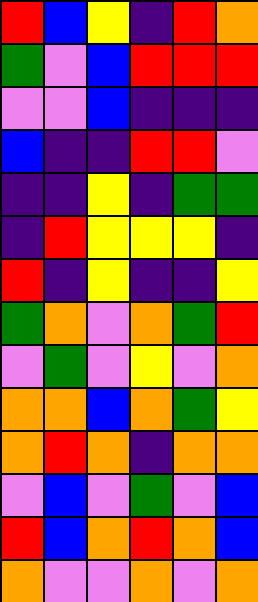[["red", "blue", "yellow", "indigo", "red", "orange"], ["green", "violet", "blue", "red", "red", "red"], ["violet", "violet", "blue", "indigo", "indigo", "indigo"], ["blue", "indigo", "indigo", "red", "red", "violet"], ["indigo", "indigo", "yellow", "indigo", "green", "green"], ["indigo", "red", "yellow", "yellow", "yellow", "indigo"], ["red", "indigo", "yellow", "indigo", "indigo", "yellow"], ["green", "orange", "violet", "orange", "green", "red"], ["violet", "green", "violet", "yellow", "violet", "orange"], ["orange", "orange", "blue", "orange", "green", "yellow"], ["orange", "red", "orange", "indigo", "orange", "orange"], ["violet", "blue", "violet", "green", "violet", "blue"], ["red", "blue", "orange", "red", "orange", "blue"], ["orange", "violet", "violet", "orange", "violet", "orange"]]